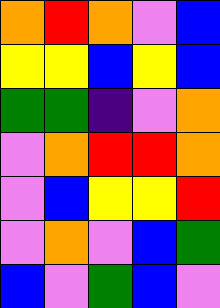[["orange", "red", "orange", "violet", "blue"], ["yellow", "yellow", "blue", "yellow", "blue"], ["green", "green", "indigo", "violet", "orange"], ["violet", "orange", "red", "red", "orange"], ["violet", "blue", "yellow", "yellow", "red"], ["violet", "orange", "violet", "blue", "green"], ["blue", "violet", "green", "blue", "violet"]]